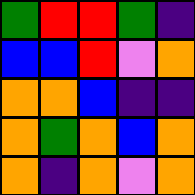[["green", "red", "red", "green", "indigo"], ["blue", "blue", "red", "violet", "orange"], ["orange", "orange", "blue", "indigo", "indigo"], ["orange", "green", "orange", "blue", "orange"], ["orange", "indigo", "orange", "violet", "orange"]]